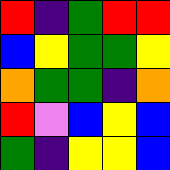[["red", "indigo", "green", "red", "red"], ["blue", "yellow", "green", "green", "yellow"], ["orange", "green", "green", "indigo", "orange"], ["red", "violet", "blue", "yellow", "blue"], ["green", "indigo", "yellow", "yellow", "blue"]]